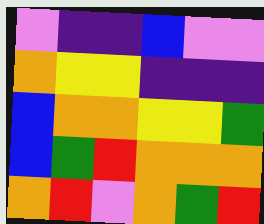[["violet", "indigo", "indigo", "blue", "violet", "violet"], ["orange", "yellow", "yellow", "indigo", "indigo", "indigo"], ["blue", "orange", "orange", "yellow", "yellow", "green"], ["blue", "green", "red", "orange", "orange", "orange"], ["orange", "red", "violet", "orange", "green", "red"]]